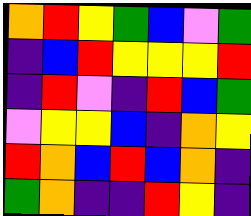[["orange", "red", "yellow", "green", "blue", "violet", "green"], ["indigo", "blue", "red", "yellow", "yellow", "yellow", "red"], ["indigo", "red", "violet", "indigo", "red", "blue", "green"], ["violet", "yellow", "yellow", "blue", "indigo", "orange", "yellow"], ["red", "orange", "blue", "red", "blue", "orange", "indigo"], ["green", "orange", "indigo", "indigo", "red", "yellow", "indigo"]]